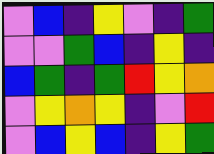[["violet", "blue", "indigo", "yellow", "violet", "indigo", "green"], ["violet", "violet", "green", "blue", "indigo", "yellow", "indigo"], ["blue", "green", "indigo", "green", "red", "yellow", "orange"], ["violet", "yellow", "orange", "yellow", "indigo", "violet", "red"], ["violet", "blue", "yellow", "blue", "indigo", "yellow", "green"]]